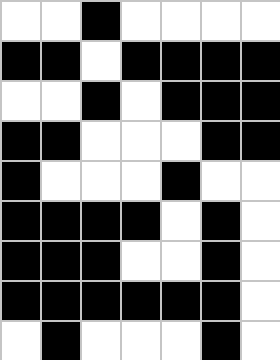[["white", "white", "black", "white", "white", "white", "white"], ["black", "black", "white", "black", "black", "black", "black"], ["white", "white", "black", "white", "black", "black", "black"], ["black", "black", "white", "white", "white", "black", "black"], ["black", "white", "white", "white", "black", "white", "white"], ["black", "black", "black", "black", "white", "black", "white"], ["black", "black", "black", "white", "white", "black", "white"], ["black", "black", "black", "black", "black", "black", "white"], ["white", "black", "white", "white", "white", "black", "white"]]